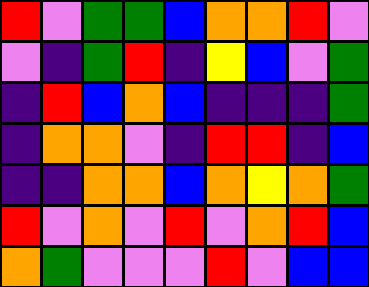[["red", "violet", "green", "green", "blue", "orange", "orange", "red", "violet"], ["violet", "indigo", "green", "red", "indigo", "yellow", "blue", "violet", "green"], ["indigo", "red", "blue", "orange", "blue", "indigo", "indigo", "indigo", "green"], ["indigo", "orange", "orange", "violet", "indigo", "red", "red", "indigo", "blue"], ["indigo", "indigo", "orange", "orange", "blue", "orange", "yellow", "orange", "green"], ["red", "violet", "orange", "violet", "red", "violet", "orange", "red", "blue"], ["orange", "green", "violet", "violet", "violet", "red", "violet", "blue", "blue"]]